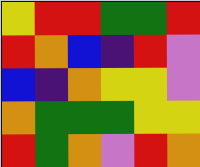[["yellow", "red", "red", "green", "green", "red"], ["red", "orange", "blue", "indigo", "red", "violet"], ["blue", "indigo", "orange", "yellow", "yellow", "violet"], ["orange", "green", "green", "green", "yellow", "yellow"], ["red", "green", "orange", "violet", "red", "orange"]]